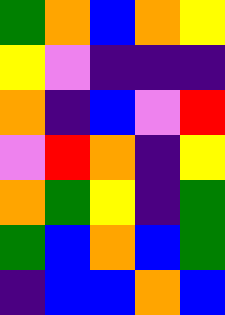[["green", "orange", "blue", "orange", "yellow"], ["yellow", "violet", "indigo", "indigo", "indigo"], ["orange", "indigo", "blue", "violet", "red"], ["violet", "red", "orange", "indigo", "yellow"], ["orange", "green", "yellow", "indigo", "green"], ["green", "blue", "orange", "blue", "green"], ["indigo", "blue", "blue", "orange", "blue"]]